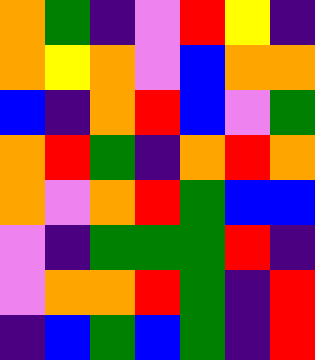[["orange", "green", "indigo", "violet", "red", "yellow", "indigo"], ["orange", "yellow", "orange", "violet", "blue", "orange", "orange"], ["blue", "indigo", "orange", "red", "blue", "violet", "green"], ["orange", "red", "green", "indigo", "orange", "red", "orange"], ["orange", "violet", "orange", "red", "green", "blue", "blue"], ["violet", "indigo", "green", "green", "green", "red", "indigo"], ["violet", "orange", "orange", "red", "green", "indigo", "red"], ["indigo", "blue", "green", "blue", "green", "indigo", "red"]]